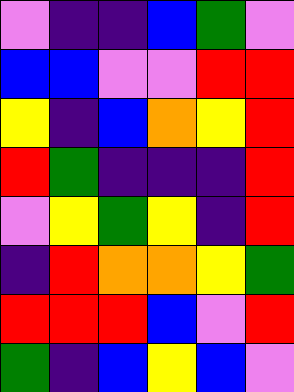[["violet", "indigo", "indigo", "blue", "green", "violet"], ["blue", "blue", "violet", "violet", "red", "red"], ["yellow", "indigo", "blue", "orange", "yellow", "red"], ["red", "green", "indigo", "indigo", "indigo", "red"], ["violet", "yellow", "green", "yellow", "indigo", "red"], ["indigo", "red", "orange", "orange", "yellow", "green"], ["red", "red", "red", "blue", "violet", "red"], ["green", "indigo", "blue", "yellow", "blue", "violet"]]